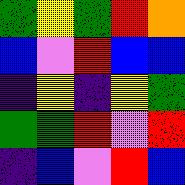[["green", "yellow", "green", "red", "orange"], ["blue", "violet", "red", "blue", "blue"], ["indigo", "yellow", "indigo", "yellow", "green"], ["green", "green", "red", "violet", "red"], ["indigo", "blue", "violet", "red", "blue"]]